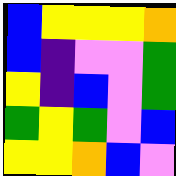[["blue", "yellow", "yellow", "yellow", "orange"], ["blue", "indigo", "violet", "violet", "green"], ["yellow", "indigo", "blue", "violet", "green"], ["green", "yellow", "green", "violet", "blue"], ["yellow", "yellow", "orange", "blue", "violet"]]